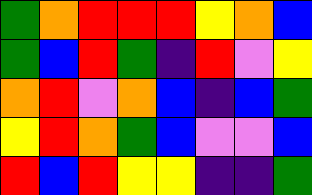[["green", "orange", "red", "red", "red", "yellow", "orange", "blue"], ["green", "blue", "red", "green", "indigo", "red", "violet", "yellow"], ["orange", "red", "violet", "orange", "blue", "indigo", "blue", "green"], ["yellow", "red", "orange", "green", "blue", "violet", "violet", "blue"], ["red", "blue", "red", "yellow", "yellow", "indigo", "indigo", "green"]]